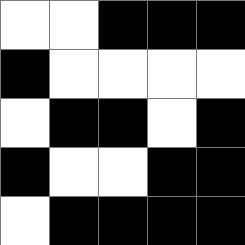[["white", "white", "black", "black", "black"], ["black", "white", "white", "white", "white"], ["white", "black", "black", "white", "black"], ["black", "white", "white", "black", "black"], ["white", "black", "black", "black", "black"]]